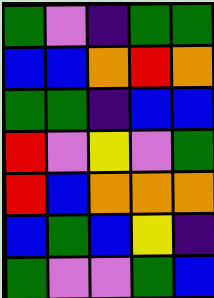[["green", "violet", "indigo", "green", "green"], ["blue", "blue", "orange", "red", "orange"], ["green", "green", "indigo", "blue", "blue"], ["red", "violet", "yellow", "violet", "green"], ["red", "blue", "orange", "orange", "orange"], ["blue", "green", "blue", "yellow", "indigo"], ["green", "violet", "violet", "green", "blue"]]